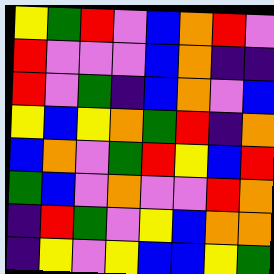[["yellow", "green", "red", "violet", "blue", "orange", "red", "violet"], ["red", "violet", "violet", "violet", "blue", "orange", "indigo", "indigo"], ["red", "violet", "green", "indigo", "blue", "orange", "violet", "blue"], ["yellow", "blue", "yellow", "orange", "green", "red", "indigo", "orange"], ["blue", "orange", "violet", "green", "red", "yellow", "blue", "red"], ["green", "blue", "violet", "orange", "violet", "violet", "red", "orange"], ["indigo", "red", "green", "violet", "yellow", "blue", "orange", "orange"], ["indigo", "yellow", "violet", "yellow", "blue", "blue", "yellow", "green"]]